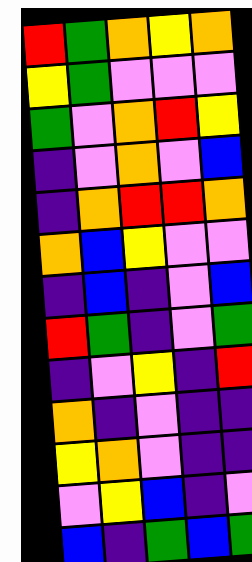[["red", "green", "orange", "yellow", "orange"], ["yellow", "green", "violet", "violet", "violet"], ["green", "violet", "orange", "red", "yellow"], ["indigo", "violet", "orange", "violet", "blue"], ["indigo", "orange", "red", "red", "orange"], ["orange", "blue", "yellow", "violet", "violet"], ["indigo", "blue", "indigo", "violet", "blue"], ["red", "green", "indigo", "violet", "green"], ["indigo", "violet", "yellow", "indigo", "red"], ["orange", "indigo", "violet", "indigo", "indigo"], ["yellow", "orange", "violet", "indigo", "indigo"], ["violet", "yellow", "blue", "indigo", "violet"], ["blue", "indigo", "green", "blue", "green"]]